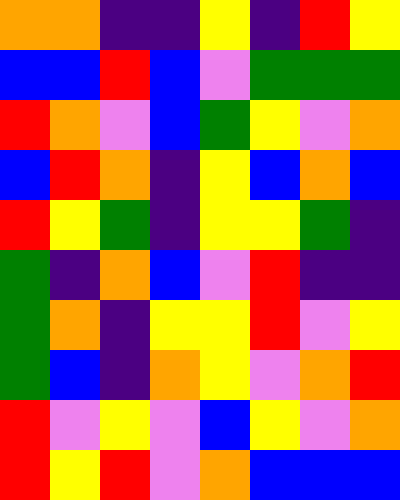[["orange", "orange", "indigo", "indigo", "yellow", "indigo", "red", "yellow"], ["blue", "blue", "red", "blue", "violet", "green", "green", "green"], ["red", "orange", "violet", "blue", "green", "yellow", "violet", "orange"], ["blue", "red", "orange", "indigo", "yellow", "blue", "orange", "blue"], ["red", "yellow", "green", "indigo", "yellow", "yellow", "green", "indigo"], ["green", "indigo", "orange", "blue", "violet", "red", "indigo", "indigo"], ["green", "orange", "indigo", "yellow", "yellow", "red", "violet", "yellow"], ["green", "blue", "indigo", "orange", "yellow", "violet", "orange", "red"], ["red", "violet", "yellow", "violet", "blue", "yellow", "violet", "orange"], ["red", "yellow", "red", "violet", "orange", "blue", "blue", "blue"]]